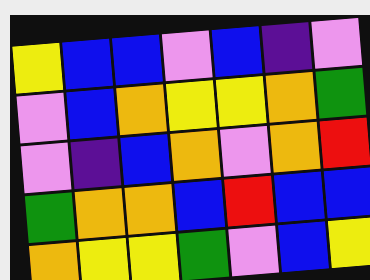[["yellow", "blue", "blue", "violet", "blue", "indigo", "violet"], ["violet", "blue", "orange", "yellow", "yellow", "orange", "green"], ["violet", "indigo", "blue", "orange", "violet", "orange", "red"], ["green", "orange", "orange", "blue", "red", "blue", "blue"], ["orange", "yellow", "yellow", "green", "violet", "blue", "yellow"]]